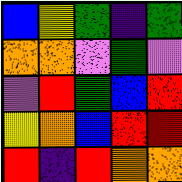[["blue", "yellow", "green", "indigo", "green"], ["orange", "orange", "violet", "green", "violet"], ["violet", "red", "green", "blue", "red"], ["yellow", "orange", "blue", "red", "red"], ["red", "indigo", "red", "orange", "orange"]]